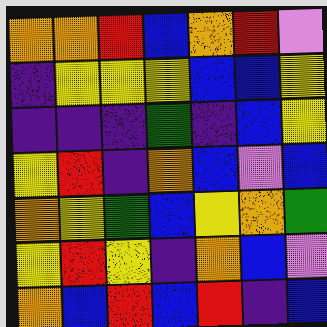[["orange", "orange", "red", "blue", "orange", "red", "violet"], ["indigo", "yellow", "yellow", "yellow", "blue", "blue", "yellow"], ["indigo", "indigo", "indigo", "green", "indigo", "blue", "yellow"], ["yellow", "red", "indigo", "orange", "blue", "violet", "blue"], ["orange", "yellow", "green", "blue", "yellow", "orange", "green"], ["yellow", "red", "yellow", "indigo", "orange", "blue", "violet"], ["orange", "blue", "red", "blue", "red", "indigo", "blue"]]